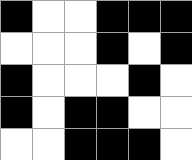[["black", "white", "white", "black", "black", "black"], ["white", "white", "white", "black", "white", "black"], ["black", "white", "white", "white", "black", "white"], ["black", "white", "black", "black", "white", "white"], ["white", "white", "black", "black", "black", "white"]]